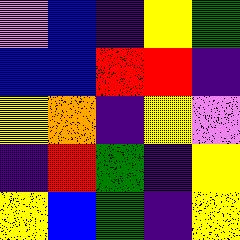[["violet", "blue", "indigo", "yellow", "green"], ["blue", "blue", "red", "red", "indigo"], ["yellow", "orange", "indigo", "yellow", "violet"], ["indigo", "red", "green", "indigo", "yellow"], ["yellow", "blue", "green", "indigo", "yellow"]]